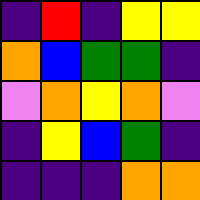[["indigo", "red", "indigo", "yellow", "yellow"], ["orange", "blue", "green", "green", "indigo"], ["violet", "orange", "yellow", "orange", "violet"], ["indigo", "yellow", "blue", "green", "indigo"], ["indigo", "indigo", "indigo", "orange", "orange"]]